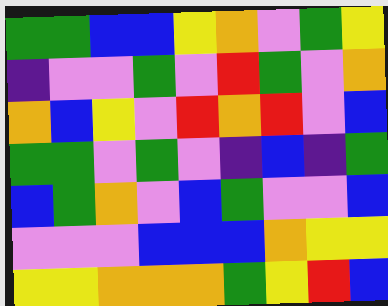[["green", "green", "blue", "blue", "yellow", "orange", "violet", "green", "yellow"], ["indigo", "violet", "violet", "green", "violet", "red", "green", "violet", "orange"], ["orange", "blue", "yellow", "violet", "red", "orange", "red", "violet", "blue"], ["green", "green", "violet", "green", "violet", "indigo", "blue", "indigo", "green"], ["blue", "green", "orange", "violet", "blue", "green", "violet", "violet", "blue"], ["violet", "violet", "violet", "blue", "blue", "blue", "orange", "yellow", "yellow"], ["yellow", "yellow", "orange", "orange", "orange", "green", "yellow", "red", "blue"]]